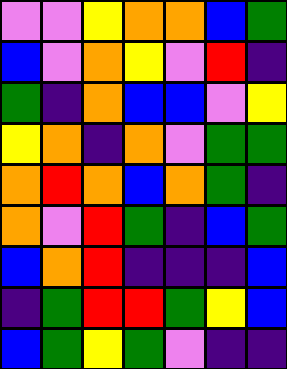[["violet", "violet", "yellow", "orange", "orange", "blue", "green"], ["blue", "violet", "orange", "yellow", "violet", "red", "indigo"], ["green", "indigo", "orange", "blue", "blue", "violet", "yellow"], ["yellow", "orange", "indigo", "orange", "violet", "green", "green"], ["orange", "red", "orange", "blue", "orange", "green", "indigo"], ["orange", "violet", "red", "green", "indigo", "blue", "green"], ["blue", "orange", "red", "indigo", "indigo", "indigo", "blue"], ["indigo", "green", "red", "red", "green", "yellow", "blue"], ["blue", "green", "yellow", "green", "violet", "indigo", "indigo"]]